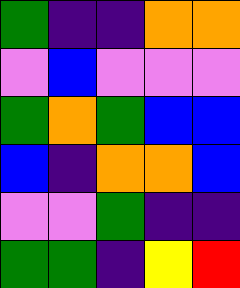[["green", "indigo", "indigo", "orange", "orange"], ["violet", "blue", "violet", "violet", "violet"], ["green", "orange", "green", "blue", "blue"], ["blue", "indigo", "orange", "orange", "blue"], ["violet", "violet", "green", "indigo", "indigo"], ["green", "green", "indigo", "yellow", "red"]]